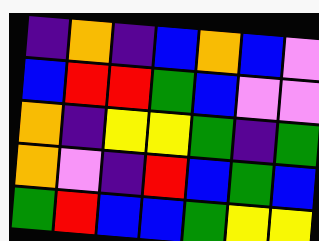[["indigo", "orange", "indigo", "blue", "orange", "blue", "violet"], ["blue", "red", "red", "green", "blue", "violet", "violet"], ["orange", "indigo", "yellow", "yellow", "green", "indigo", "green"], ["orange", "violet", "indigo", "red", "blue", "green", "blue"], ["green", "red", "blue", "blue", "green", "yellow", "yellow"]]